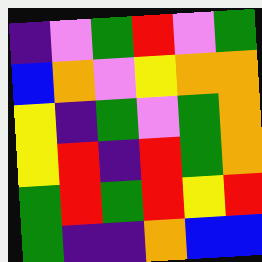[["indigo", "violet", "green", "red", "violet", "green"], ["blue", "orange", "violet", "yellow", "orange", "orange"], ["yellow", "indigo", "green", "violet", "green", "orange"], ["yellow", "red", "indigo", "red", "green", "orange"], ["green", "red", "green", "red", "yellow", "red"], ["green", "indigo", "indigo", "orange", "blue", "blue"]]